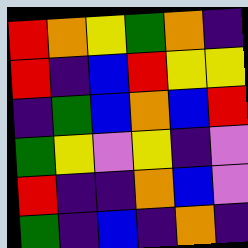[["red", "orange", "yellow", "green", "orange", "indigo"], ["red", "indigo", "blue", "red", "yellow", "yellow"], ["indigo", "green", "blue", "orange", "blue", "red"], ["green", "yellow", "violet", "yellow", "indigo", "violet"], ["red", "indigo", "indigo", "orange", "blue", "violet"], ["green", "indigo", "blue", "indigo", "orange", "indigo"]]